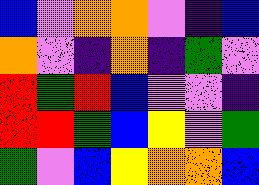[["blue", "violet", "orange", "orange", "violet", "indigo", "blue"], ["orange", "violet", "indigo", "orange", "indigo", "green", "violet"], ["red", "green", "red", "blue", "violet", "violet", "indigo"], ["red", "red", "green", "blue", "yellow", "violet", "green"], ["green", "violet", "blue", "yellow", "orange", "orange", "blue"]]